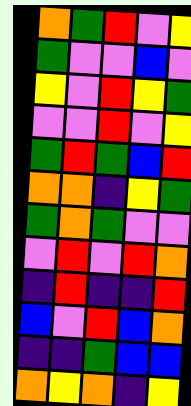[["orange", "green", "red", "violet", "yellow"], ["green", "violet", "violet", "blue", "violet"], ["yellow", "violet", "red", "yellow", "green"], ["violet", "violet", "red", "violet", "yellow"], ["green", "red", "green", "blue", "red"], ["orange", "orange", "indigo", "yellow", "green"], ["green", "orange", "green", "violet", "violet"], ["violet", "red", "violet", "red", "orange"], ["indigo", "red", "indigo", "indigo", "red"], ["blue", "violet", "red", "blue", "orange"], ["indigo", "indigo", "green", "blue", "blue"], ["orange", "yellow", "orange", "indigo", "yellow"]]